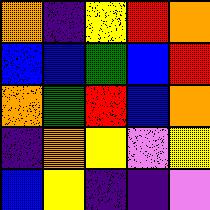[["orange", "indigo", "yellow", "red", "orange"], ["blue", "blue", "green", "blue", "red"], ["orange", "green", "red", "blue", "orange"], ["indigo", "orange", "yellow", "violet", "yellow"], ["blue", "yellow", "indigo", "indigo", "violet"]]